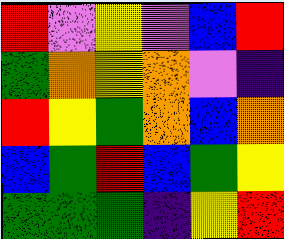[["red", "violet", "yellow", "violet", "blue", "red"], ["green", "orange", "yellow", "orange", "violet", "indigo"], ["red", "yellow", "green", "orange", "blue", "orange"], ["blue", "green", "red", "blue", "green", "yellow"], ["green", "green", "green", "indigo", "yellow", "red"]]